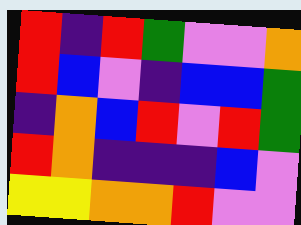[["red", "indigo", "red", "green", "violet", "violet", "orange"], ["red", "blue", "violet", "indigo", "blue", "blue", "green"], ["indigo", "orange", "blue", "red", "violet", "red", "green"], ["red", "orange", "indigo", "indigo", "indigo", "blue", "violet"], ["yellow", "yellow", "orange", "orange", "red", "violet", "violet"]]